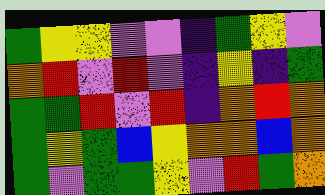[["green", "yellow", "yellow", "violet", "violet", "indigo", "green", "yellow", "violet"], ["orange", "red", "violet", "red", "violet", "indigo", "yellow", "indigo", "green"], ["green", "green", "red", "violet", "red", "indigo", "orange", "red", "orange"], ["green", "yellow", "green", "blue", "yellow", "orange", "orange", "blue", "orange"], ["green", "violet", "green", "green", "yellow", "violet", "red", "green", "orange"]]